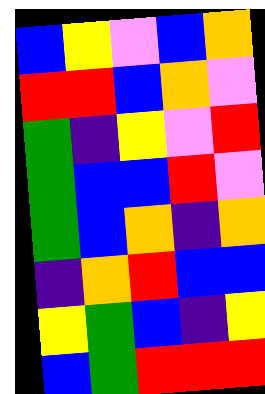[["blue", "yellow", "violet", "blue", "orange"], ["red", "red", "blue", "orange", "violet"], ["green", "indigo", "yellow", "violet", "red"], ["green", "blue", "blue", "red", "violet"], ["green", "blue", "orange", "indigo", "orange"], ["indigo", "orange", "red", "blue", "blue"], ["yellow", "green", "blue", "indigo", "yellow"], ["blue", "green", "red", "red", "red"]]